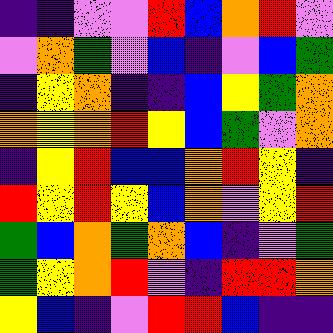[["indigo", "indigo", "violet", "violet", "red", "blue", "orange", "red", "violet"], ["violet", "orange", "green", "violet", "blue", "indigo", "violet", "blue", "green"], ["indigo", "yellow", "orange", "indigo", "indigo", "blue", "yellow", "green", "orange"], ["orange", "yellow", "orange", "red", "yellow", "blue", "green", "violet", "orange"], ["indigo", "yellow", "red", "blue", "blue", "orange", "red", "yellow", "indigo"], ["red", "yellow", "red", "yellow", "blue", "orange", "violet", "yellow", "red"], ["green", "blue", "orange", "green", "orange", "blue", "indigo", "violet", "green"], ["green", "yellow", "orange", "red", "violet", "indigo", "red", "red", "orange"], ["yellow", "blue", "indigo", "violet", "red", "red", "blue", "indigo", "indigo"]]